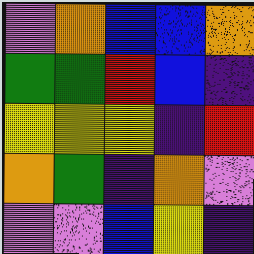[["violet", "orange", "blue", "blue", "orange"], ["green", "green", "red", "blue", "indigo"], ["yellow", "yellow", "yellow", "indigo", "red"], ["orange", "green", "indigo", "orange", "violet"], ["violet", "violet", "blue", "yellow", "indigo"]]